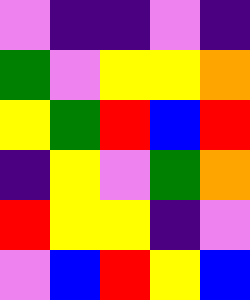[["violet", "indigo", "indigo", "violet", "indigo"], ["green", "violet", "yellow", "yellow", "orange"], ["yellow", "green", "red", "blue", "red"], ["indigo", "yellow", "violet", "green", "orange"], ["red", "yellow", "yellow", "indigo", "violet"], ["violet", "blue", "red", "yellow", "blue"]]